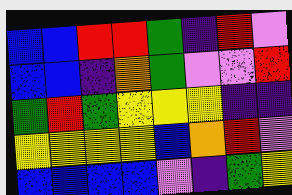[["blue", "blue", "red", "red", "green", "indigo", "red", "violet"], ["blue", "blue", "indigo", "orange", "green", "violet", "violet", "red"], ["green", "red", "green", "yellow", "yellow", "yellow", "indigo", "indigo"], ["yellow", "yellow", "yellow", "yellow", "blue", "orange", "red", "violet"], ["blue", "blue", "blue", "blue", "violet", "indigo", "green", "yellow"]]